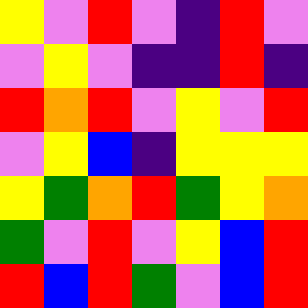[["yellow", "violet", "red", "violet", "indigo", "red", "violet"], ["violet", "yellow", "violet", "indigo", "indigo", "red", "indigo"], ["red", "orange", "red", "violet", "yellow", "violet", "red"], ["violet", "yellow", "blue", "indigo", "yellow", "yellow", "yellow"], ["yellow", "green", "orange", "red", "green", "yellow", "orange"], ["green", "violet", "red", "violet", "yellow", "blue", "red"], ["red", "blue", "red", "green", "violet", "blue", "red"]]